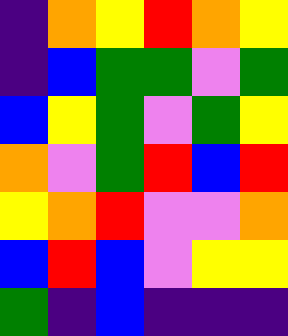[["indigo", "orange", "yellow", "red", "orange", "yellow"], ["indigo", "blue", "green", "green", "violet", "green"], ["blue", "yellow", "green", "violet", "green", "yellow"], ["orange", "violet", "green", "red", "blue", "red"], ["yellow", "orange", "red", "violet", "violet", "orange"], ["blue", "red", "blue", "violet", "yellow", "yellow"], ["green", "indigo", "blue", "indigo", "indigo", "indigo"]]